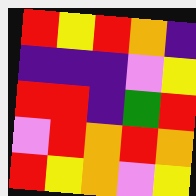[["red", "yellow", "red", "orange", "indigo"], ["indigo", "indigo", "indigo", "violet", "yellow"], ["red", "red", "indigo", "green", "red"], ["violet", "red", "orange", "red", "orange"], ["red", "yellow", "orange", "violet", "yellow"]]